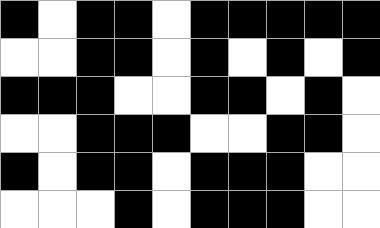[["black", "white", "black", "black", "white", "black", "black", "black", "black", "black"], ["white", "white", "black", "black", "white", "black", "white", "black", "white", "black"], ["black", "black", "black", "white", "white", "black", "black", "white", "black", "white"], ["white", "white", "black", "black", "black", "white", "white", "black", "black", "white"], ["black", "white", "black", "black", "white", "black", "black", "black", "white", "white"], ["white", "white", "white", "black", "white", "black", "black", "black", "white", "white"]]